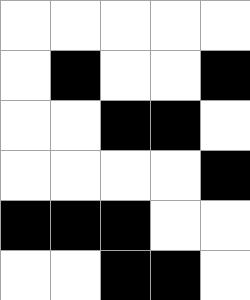[["white", "white", "white", "white", "white"], ["white", "black", "white", "white", "black"], ["white", "white", "black", "black", "white"], ["white", "white", "white", "white", "black"], ["black", "black", "black", "white", "white"], ["white", "white", "black", "black", "white"]]